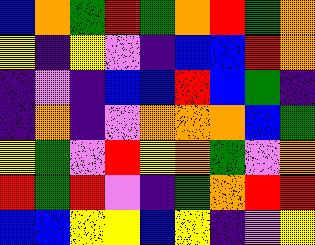[["blue", "orange", "green", "red", "green", "orange", "red", "green", "orange"], ["yellow", "indigo", "yellow", "violet", "indigo", "blue", "blue", "red", "orange"], ["indigo", "violet", "indigo", "blue", "blue", "red", "blue", "green", "indigo"], ["indigo", "orange", "indigo", "violet", "orange", "orange", "orange", "blue", "green"], ["yellow", "green", "violet", "red", "yellow", "orange", "green", "violet", "orange"], ["red", "green", "red", "violet", "indigo", "green", "orange", "red", "red"], ["blue", "blue", "yellow", "yellow", "blue", "yellow", "indigo", "violet", "yellow"]]